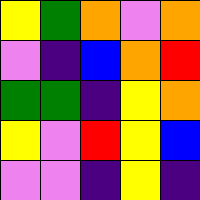[["yellow", "green", "orange", "violet", "orange"], ["violet", "indigo", "blue", "orange", "red"], ["green", "green", "indigo", "yellow", "orange"], ["yellow", "violet", "red", "yellow", "blue"], ["violet", "violet", "indigo", "yellow", "indigo"]]